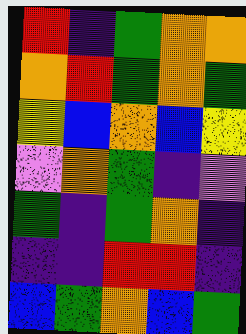[["red", "indigo", "green", "orange", "orange"], ["orange", "red", "green", "orange", "green"], ["yellow", "blue", "orange", "blue", "yellow"], ["violet", "orange", "green", "indigo", "violet"], ["green", "indigo", "green", "orange", "indigo"], ["indigo", "indigo", "red", "red", "indigo"], ["blue", "green", "orange", "blue", "green"]]